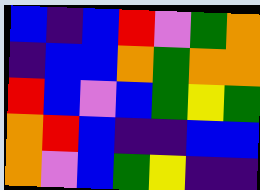[["blue", "indigo", "blue", "red", "violet", "green", "orange"], ["indigo", "blue", "blue", "orange", "green", "orange", "orange"], ["red", "blue", "violet", "blue", "green", "yellow", "green"], ["orange", "red", "blue", "indigo", "indigo", "blue", "blue"], ["orange", "violet", "blue", "green", "yellow", "indigo", "indigo"]]